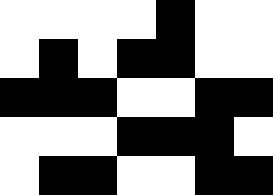[["white", "white", "white", "white", "black", "white", "white"], ["white", "black", "white", "black", "black", "white", "white"], ["black", "black", "black", "white", "white", "black", "black"], ["white", "white", "white", "black", "black", "black", "white"], ["white", "black", "black", "white", "white", "black", "black"]]